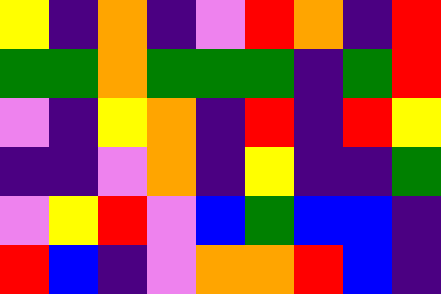[["yellow", "indigo", "orange", "indigo", "violet", "red", "orange", "indigo", "red"], ["green", "green", "orange", "green", "green", "green", "indigo", "green", "red"], ["violet", "indigo", "yellow", "orange", "indigo", "red", "indigo", "red", "yellow"], ["indigo", "indigo", "violet", "orange", "indigo", "yellow", "indigo", "indigo", "green"], ["violet", "yellow", "red", "violet", "blue", "green", "blue", "blue", "indigo"], ["red", "blue", "indigo", "violet", "orange", "orange", "red", "blue", "indigo"]]